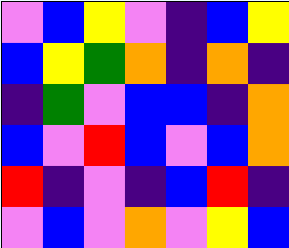[["violet", "blue", "yellow", "violet", "indigo", "blue", "yellow"], ["blue", "yellow", "green", "orange", "indigo", "orange", "indigo"], ["indigo", "green", "violet", "blue", "blue", "indigo", "orange"], ["blue", "violet", "red", "blue", "violet", "blue", "orange"], ["red", "indigo", "violet", "indigo", "blue", "red", "indigo"], ["violet", "blue", "violet", "orange", "violet", "yellow", "blue"]]